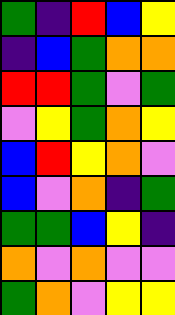[["green", "indigo", "red", "blue", "yellow"], ["indigo", "blue", "green", "orange", "orange"], ["red", "red", "green", "violet", "green"], ["violet", "yellow", "green", "orange", "yellow"], ["blue", "red", "yellow", "orange", "violet"], ["blue", "violet", "orange", "indigo", "green"], ["green", "green", "blue", "yellow", "indigo"], ["orange", "violet", "orange", "violet", "violet"], ["green", "orange", "violet", "yellow", "yellow"]]